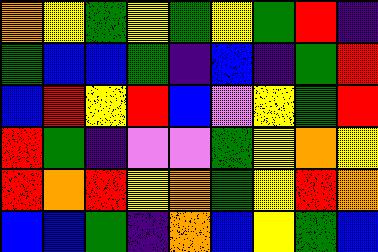[["orange", "yellow", "green", "yellow", "green", "yellow", "green", "red", "indigo"], ["green", "blue", "blue", "green", "indigo", "blue", "indigo", "green", "red"], ["blue", "red", "yellow", "red", "blue", "violet", "yellow", "green", "red"], ["red", "green", "indigo", "violet", "violet", "green", "yellow", "orange", "yellow"], ["red", "orange", "red", "yellow", "orange", "green", "yellow", "red", "orange"], ["blue", "blue", "green", "indigo", "orange", "blue", "yellow", "green", "blue"]]